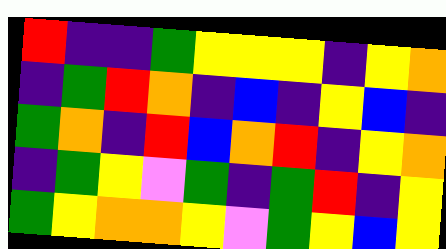[["red", "indigo", "indigo", "green", "yellow", "yellow", "yellow", "indigo", "yellow", "orange"], ["indigo", "green", "red", "orange", "indigo", "blue", "indigo", "yellow", "blue", "indigo"], ["green", "orange", "indigo", "red", "blue", "orange", "red", "indigo", "yellow", "orange"], ["indigo", "green", "yellow", "violet", "green", "indigo", "green", "red", "indigo", "yellow"], ["green", "yellow", "orange", "orange", "yellow", "violet", "green", "yellow", "blue", "yellow"]]